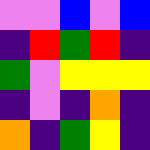[["violet", "violet", "blue", "violet", "blue"], ["indigo", "red", "green", "red", "indigo"], ["green", "violet", "yellow", "yellow", "yellow"], ["indigo", "violet", "indigo", "orange", "indigo"], ["orange", "indigo", "green", "yellow", "indigo"]]